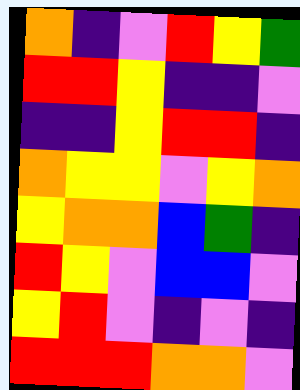[["orange", "indigo", "violet", "red", "yellow", "green"], ["red", "red", "yellow", "indigo", "indigo", "violet"], ["indigo", "indigo", "yellow", "red", "red", "indigo"], ["orange", "yellow", "yellow", "violet", "yellow", "orange"], ["yellow", "orange", "orange", "blue", "green", "indigo"], ["red", "yellow", "violet", "blue", "blue", "violet"], ["yellow", "red", "violet", "indigo", "violet", "indigo"], ["red", "red", "red", "orange", "orange", "violet"]]